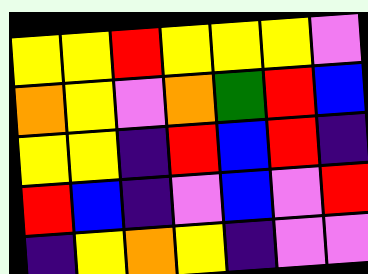[["yellow", "yellow", "red", "yellow", "yellow", "yellow", "violet"], ["orange", "yellow", "violet", "orange", "green", "red", "blue"], ["yellow", "yellow", "indigo", "red", "blue", "red", "indigo"], ["red", "blue", "indigo", "violet", "blue", "violet", "red"], ["indigo", "yellow", "orange", "yellow", "indigo", "violet", "violet"]]